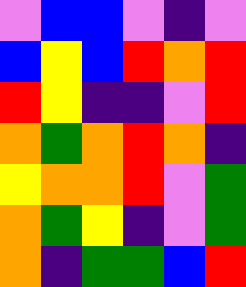[["violet", "blue", "blue", "violet", "indigo", "violet"], ["blue", "yellow", "blue", "red", "orange", "red"], ["red", "yellow", "indigo", "indigo", "violet", "red"], ["orange", "green", "orange", "red", "orange", "indigo"], ["yellow", "orange", "orange", "red", "violet", "green"], ["orange", "green", "yellow", "indigo", "violet", "green"], ["orange", "indigo", "green", "green", "blue", "red"]]